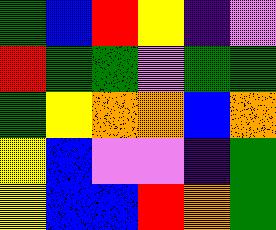[["green", "blue", "red", "yellow", "indigo", "violet"], ["red", "green", "green", "violet", "green", "green"], ["green", "yellow", "orange", "orange", "blue", "orange"], ["yellow", "blue", "violet", "violet", "indigo", "green"], ["yellow", "blue", "blue", "red", "orange", "green"]]